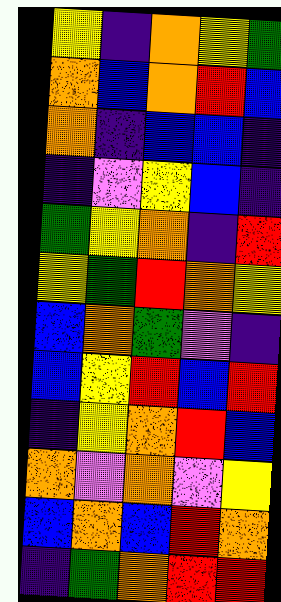[["yellow", "indigo", "orange", "yellow", "green"], ["orange", "blue", "orange", "red", "blue"], ["orange", "indigo", "blue", "blue", "indigo"], ["indigo", "violet", "yellow", "blue", "indigo"], ["green", "yellow", "orange", "indigo", "red"], ["yellow", "green", "red", "orange", "yellow"], ["blue", "orange", "green", "violet", "indigo"], ["blue", "yellow", "red", "blue", "red"], ["indigo", "yellow", "orange", "red", "blue"], ["orange", "violet", "orange", "violet", "yellow"], ["blue", "orange", "blue", "red", "orange"], ["indigo", "green", "orange", "red", "red"]]